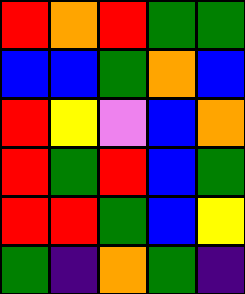[["red", "orange", "red", "green", "green"], ["blue", "blue", "green", "orange", "blue"], ["red", "yellow", "violet", "blue", "orange"], ["red", "green", "red", "blue", "green"], ["red", "red", "green", "blue", "yellow"], ["green", "indigo", "orange", "green", "indigo"]]